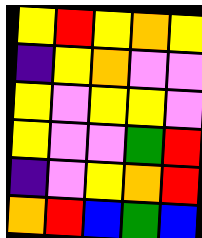[["yellow", "red", "yellow", "orange", "yellow"], ["indigo", "yellow", "orange", "violet", "violet"], ["yellow", "violet", "yellow", "yellow", "violet"], ["yellow", "violet", "violet", "green", "red"], ["indigo", "violet", "yellow", "orange", "red"], ["orange", "red", "blue", "green", "blue"]]